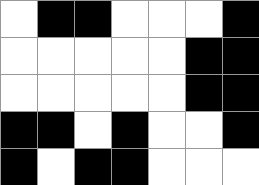[["white", "black", "black", "white", "white", "white", "black"], ["white", "white", "white", "white", "white", "black", "black"], ["white", "white", "white", "white", "white", "black", "black"], ["black", "black", "white", "black", "white", "white", "black"], ["black", "white", "black", "black", "white", "white", "white"]]